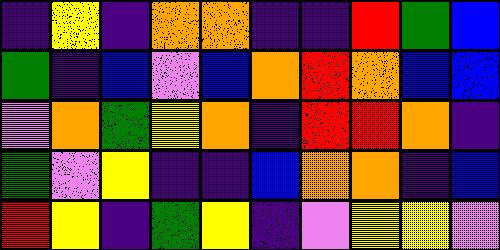[["indigo", "yellow", "indigo", "orange", "orange", "indigo", "indigo", "red", "green", "blue"], ["green", "indigo", "blue", "violet", "blue", "orange", "red", "orange", "blue", "blue"], ["violet", "orange", "green", "yellow", "orange", "indigo", "red", "red", "orange", "indigo"], ["green", "violet", "yellow", "indigo", "indigo", "blue", "orange", "orange", "indigo", "blue"], ["red", "yellow", "indigo", "green", "yellow", "indigo", "violet", "yellow", "yellow", "violet"]]